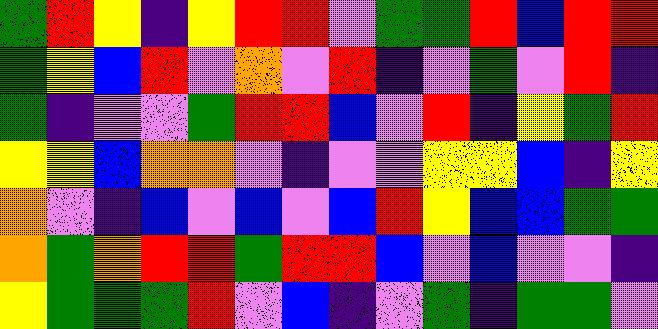[["green", "red", "yellow", "indigo", "yellow", "red", "red", "violet", "green", "green", "red", "blue", "red", "red"], ["green", "yellow", "blue", "red", "violet", "orange", "violet", "red", "indigo", "violet", "green", "violet", "red", "indigo"], ["green", "indigo", "violet", "violet", "green", "red", "red", "blue", "violet", "red", "indigo", "yellow", "green", "red"], ["yellow", "yellow", "blue", "orange", "orange", "violet", "indigo", "violet", "violet", "yellow", "yellow", "blue", "indigo", "yellow"], ["orange", "violet", "indigo", "blue", "violet", "blue", "violet", "blue", "red", "yellow", "blue", "blue", "green", "green"], ["orange", "green", "orange", "red", "red", "green", "red", "red", "blue", "violet", "blue", "violet", "violet", "indigo"], ["yellow", "green", "green", "green", "red", "violet", "blue", "indigo", "violet", "green", "indigo", "green", "green", "violet"]]